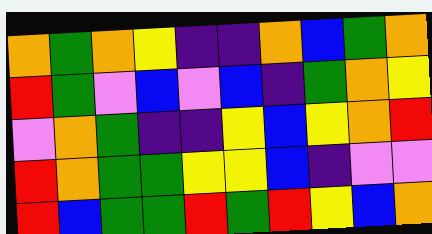[["orange", "green", "orange", "yellow", "indigo", "indigo", "orange", "blue", "green", "orange"], ["red", "green", "violet", "blue", "violet", "blue", "indigo", "green", "orange", "yellow"], ["violet", "orange", "green", "indigo", "indigo", "yellow", "blue", "yellow", "orange", "red"], ["red", "orange", "green", "green", "yellow", "yellow", "blue", "indigo", "violet", "violet"], ["red", "blue", "green", "green", "red", "green", "red", "yellow", "blue", "orange"]]